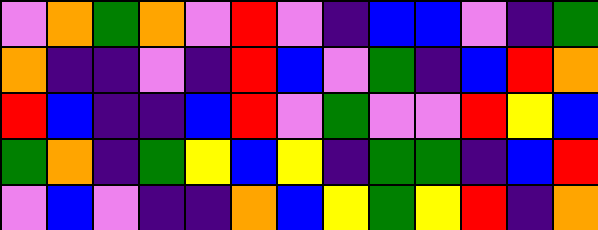[["violet", "orange", "green", "orange", "violet", "red", "violet", "indigo", "blue", "blue", "violet", "indigo", "green"], ["orange", "indigo", "indigo", "violet", "indigo", "red", "blue", "violet", "green", "indigo", "blue", "red", "orange"], ["red", "blue", "indigo", "indigo", "blue", "red", "violet", "green", "violet", "violet", "red", "yellow", "blue"], ["green", "orange", "indigo", "green", "yellow", "blue", "yellow", "indigo", "green", "green", "indigo", "blue", "red"], ["violet", "blue", "violet", "indigo", "indigo", "orange", "blue", "yellow", "green", "yellow", "red", "indigo", "orange"]]